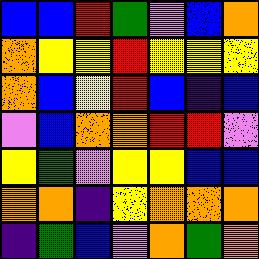[["blue", "blue", "red", "green", "violet", "blue", "orange"], ["orange", "yellow", "yellow", "red", "yellow", "yellow", "yellow"], ["orange", "blue", "yellow", "red", "blue", "indigo", "blue"], ["violet", "blue", "orange", "orange", "red", "red", "violet"], ["yellow", "green", "violet", "yellow", "yellow", "blue", "blue"], ["orange", "orange", "indigo", "yellow", "orange", "orange", "orange"], ["indigo", "green", "blue", "violet", "orange", "green", "orange"]]